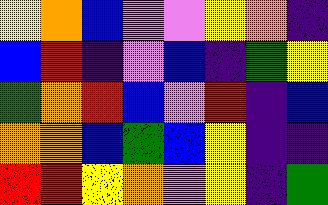[["yellow", "orange", "blue", "violet", "violet", "yellow", "orange", "indigo"], ["blue", "red", "indigo", "violet", "blue", "indigo", "green", "yellow"], ["green", "orange", "red", "blue", "violet", "red", "indigo", "blue"], ["orange", "orange", "blue", "green", "blue", "yellow", "indigo", "indigo"], ["red", "red", "yellow", "orange", "violet", "yellow", "indigo", "green"]]